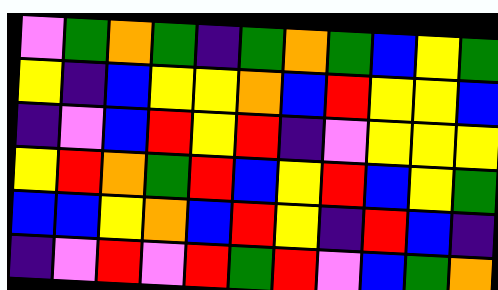[["violet", "green", "orange", "green", "indigo", "green", "orange", "green", "blue", "yellow", "green"], ["yellow", "indigo", "blue", "yellow", "yellow", "orange", "blue", "red", "yellow", "yellow", "blue"], ["indigo", "violet", "blue", "red", "yellow", "red", "indigo", "violet", "yellow", "yellow", "yellow"], ["yellow", "red", "orange", "green", "red", "blue", "yellow", "red", "blue", "yellow", "green"], ["blue", "blue", "yellow", "orange", "blue", "red", "yellow", "indigo", "red", "blue", "indigo"], ["indigo", "violet", "red", "violet", "red", "green", "red", "violet", "blue", "green", "orange"]]